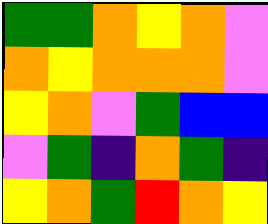[["green", "green", "orange", "yellow", "orange", "violet"], ["orange", "yellow", "orange", "orange", "orange", "violet"], ["yellow", "orange", "violet", "green", "blue", "blue"], ["violet", "green", "indigo", "orange", "green", "indigo"], ["yellow", "orange", "green", "red", "orange", "yellow"]]